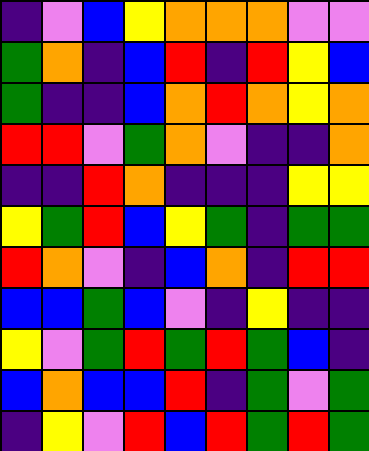[["indigo", "violet", "blue", "yellow", "orange", "orange", "orange", "violet", "violet"], ["green", "orange", "indigo", "blue", "red", "indigo", "red", "yellow", "blue"], ["green", "indigo", "indigo", "blue", "orange", "red", "orange", "yellow", "orange"], ["red", "red", "violet", "green", "orange", "violet", "indigo", "indigo", "orange"], ["indigo", "indigo", "red", "orange", "indigo", "indigo", "indigo", "yellow", "yellow"], ["yellow", "green", "red", "blue", "yellow", "green", "indigo", "green", "green"], ["red", "orange", "violet", "indigo", "blue", "orange", "indigo", "red", "red"], ["blue", "blue", "green", "blue", "violet", "indigo", "yellow", "indigo", "indigo"], ["yellow", "violet", "green", "red", "green", "red", "green", "blue", "indigo"], ["blue", "orange", "blue", "blue", "red", "indigo", "green", "violet", "green"], ["indigo", "yellow", "violet", "red", "blue", "red", "green", "red", "green"]]